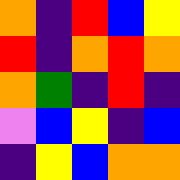[["orange", "indigo", "red", "blue", "yellow"], ["red", "indigo", "orange", "red", "orange"], ["orange", "green", "indigo", "red", "indigo"], ["violet", "blue", "yellow", "indigo", "blue"], ["indigo", "yellow", "blue", "orange", "orange"]]